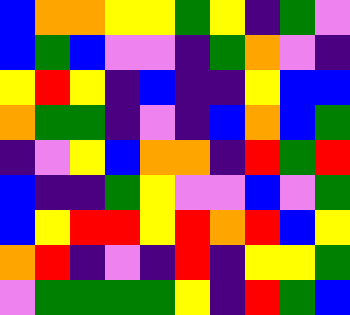[["blue", "orange", "orange", "yellow", "yellow", "green", "yellow", "indigo", "green", "violet"], ["blue", "green", "blue", "violet", "violet", "indigo", "green", "orange", "violet", "indigo"], ["yellow", "red", "yellow", "indigo", "blue", "indigo", "indigo", "yellow", "blue", "blue"], ["orange", "green", "green", "indigo", "violet", "indigo", "blue", "orange", "blue", "green"], ["indigo", "violet", "yellow", "blue", "orange", "orange", "indigo", "red", "green", "red"], ["blue", "indigo", "indigo", "green", "yellow", "violet", "violet", "blue", "violet", "green"], ["blue", "yellow", "red", "red", "yellow", "red", "orange", "red", "blue", "yellow"], ["orange", "red", "indigo", "violet", "indigo", "red", "indigo", "yellow", "yellow", "green"], ["violet", "green", "green", "green", "green", "yellow", "indigo", "red", "green", "blue"]]